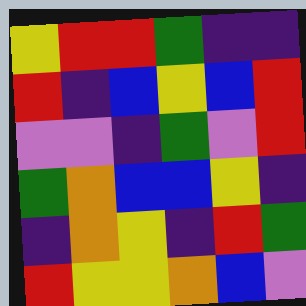[["yellow", "red", "red", "green", "indigo", "indigo"], ["red", "indigo", "blue", "yellow", "blue", "red"], ["violet", "violet", "indigo", "green", "violet", "red"], ["green", "orange", "blue", "blue", "yellow", "indigo"], ["indigo", "orange", "yellow", "indigo", "red", "green"], ["red", "yellow", "yellow", "orange", "blue", "violet"]]